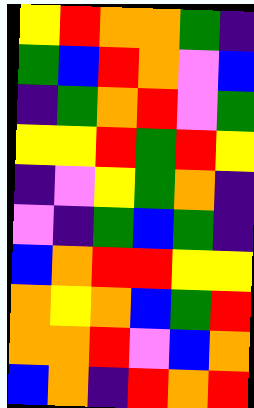[["yellow", "red", "orange", "orange", "green", "indigo"], ["green", "blue", "red", "orange", "violet", "blue"], ["indigo", "green", "orange", "red", "violet", "green"], ["yellow", "yellow", "red", "green", "red", "yellow"], ["indigo", "violet", "yellow", "green", "orange", "indigo"], ["violet", "indigo", "green", "blue", "green", "indigo"], ["blue", "orange", "red", "red", "yellow", "yellow"], ["orange", "yellow", "orange", "blue", "green", "red"], ["orange", "orange", "red", "violet", "blue", "orange"], ["blue", "orange", "indigo", "red", "orange", "red"]]